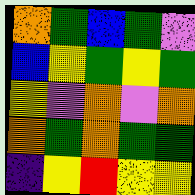[["orange", "green", "blue", "green", "violet"], ["blue", "yellow", "green", "yellow", "green"], ["yellow", "violet", "orange", "violet", "orange"], ["orange", "green", "orange", "green", "green"], ["indigo", "yellow", "red", "yellow", "yellow"]]